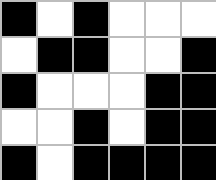[["black", "white", "black", "white", "white", "white"], ["white", "black", "black", "white", "white", "black"], ["black", "white", "white", "white", "black", "black"], ["white", "white", "black", "white", "black", "black"], ["black", "white", "black", "black", "black", "black"]]